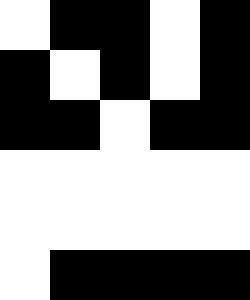[["white", "black", "black", "white", "black"], ["black", "white", "black", "white", "black"], ["black", "black", "white", "black", "black"], ["white", "white", "white", "white", "white"], ["white", "white", "white", "white", "white"], ["white", "black", "black", "black", "black"]]